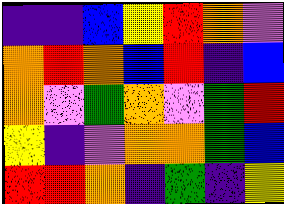[["indigo", "indigo", "blue", "yellow", "red", "orange", "violet"], ["orange", "red", "orange", "blue", "red", "indigo", "blue"], ["orange", "violet", "green", "orange", "violet", "green", "red"], ["yellow", "indigo", "violet", "orange", "orange", "green", "blue"], ["red", "red", "orange", "indigo", "green", "indigo", "yellow"]]